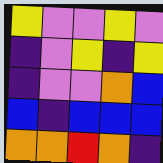[["yellow", "violet", "violet", "yellow", "violet"], ["indigo", "violet", "yellow", "indigo", "yellow"], ["indigo", "violet", "violet", "orange", "blue"], ["blue", "indigo", "blue", "blue", "blue"], ["orange", "orange", "red", "orange", "indigo"]]